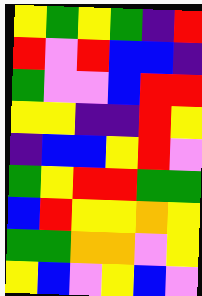[["yellow", "green", "yellow", "green", "indigo", "red"], ["red", "violet", "red", "blue", "blue", "indigo"], ["green", "violet", "violet", "blue", "red", "red"], ["yellow", "yellow", "indigo", "indigo", "red", "yellow"], ["indigo", "blue", "blue", "yellow", "red", "violet"], ["green", "yellow", "red", "red", "green", "green"], ["blue", "red", "yellow", "yellow", "orange", "yellow"], ["green", "green", "orange", "orange", "violet", "yellow"], ["yellow", "blue", "violet", "yellow", "blue", "violet"]]